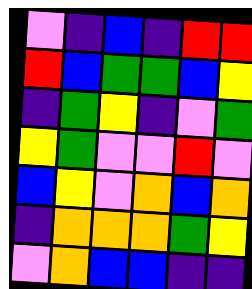[["violet", "indigo", "blue", "indigo", "red", "red"], ["red", "blue", "green", "green", "blue", "yellow"], ["indigo", "green", "yellow", "indigo", "violet", "green"], ["yellow", "green", "violet", "violet", "red", "violet"], ["blue", "yellow", "violet", "orange", "blue", "orange"], ["indigo", "orange", "orange", "orange", "green", "yellow"], ["violet", "orange", "blue", "blue", "indigo", "indigo"]]